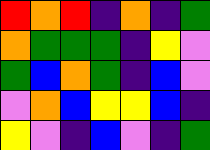[["red", "orange", "red", "indigo", "orange", "indigo", "green"], ["orange", "green", "green", "green", "indigo", "yellow", "violet"], ["green", "blue", "orange", "green", "indigo", "blue", "violet"], ["violet", "orange", "blue", "yellow", "yellow", "blue", "indigo"], ["yellow", "violet", "indigo", "blue", "violet", "indigo", "green"]]